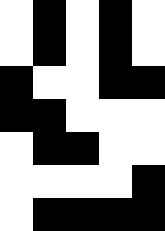[["white", "black", "white", "black", "white"], ["white", "black", "white", "black", "white"], ["black", "white", "white", "black", "black"], ["black", "black", "white", "white", "white"], ["white", "black", "black", "white", "white"], ["white", "white", "white", "white", "black"], ["white", "black", "black", "black", "black"]]